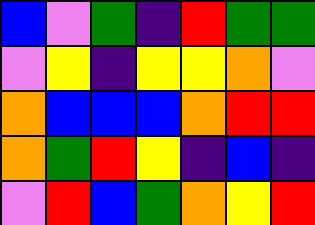[["blue", "violet", "green", "indigo", "red", "green", "green"], ["violet", "yellow", "indigo", "yellow", "yellow", "orange", "violet"], ["orange", "blue", "blue", "blue", "orange", "red", "red"], ["orange", "green", "red", "yellow", "indigo", "blue", "indigo"], ["violet", "red", "blue", "green", "orange", "yellow", "red"]]